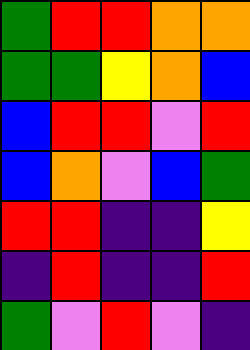[["green", "red", "red", "orange", "orange"], ["green", "green", "yellow", "orange", "blue"], ["blue", "red", "red", "violet", "red"], ["blue", "orange", "violet", "blue", "green"], ["red", "red", "indigo", "indigo", "yellow"], ["indigo", "red", "indigo", "indigo", "red"], ["green", "violet", "red", "violet", "indigo"]]